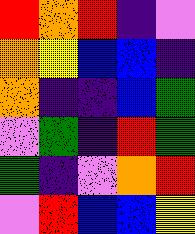[["red", "orange", "red", "indigo", "violet"], ["orange", "yellow", "blue", "blue", "indigo"], ["orange", "indigo", "indigo", "blue", "green"], ["violet", "green", "indigo", "red", "green"], ["green", "indigo", "violet", "orange", "red"], ["violet", "red", "blue", "blue", "yellow"]]